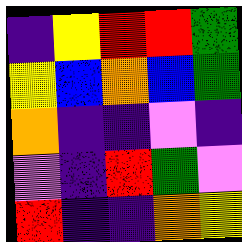[["indigo", "yellow", "red", "red", "green"], ["yellow", "blue", "orange", "blue", "green"], ["orange", "indigo", "indigo", "violet", "indigo"], ["violet", "indigo", "red", "green", "violet"], ["red", "indigo", "indigo", "orange", "yellow"]]